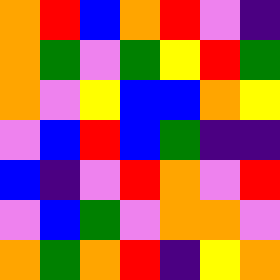[["orange", "red", "blue", "orange", "red", "violet", "indigo"], ["orange", "green", "violet", "green", "yellow", "red", "green"], ["orange", "violet", "yellow", "blue", "blue", "orange", "yellow"], ["violet", "blue", "red", "blue", "green", "indigo", "indigo"], ["blue", "indigo", "violet", "red", "orange", "violet", "red"], ["violet", "blue", "green", "violet", "orange", "orange", "violet"], ["orange", "green", "orange", "red", "indigo", "yellow", "orange"]]